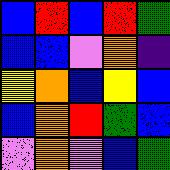[["blue", "red", "blue", "red", "green"], ["blue", "blue", "violet", "orange", "indigo"], ["yellow", "orange", "blue", "yellow", "blue"], ["blue", "orange", "red", "green", "blue"], ["violet", "orange", "violet", "blue", "green"]]